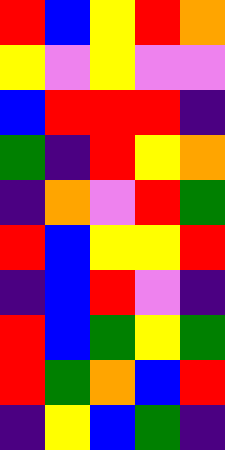[["red", "blue", "yellow", "red", "orange"], ["yellow", "violet", "yellow", "violet", "violet"], ["blue", "red", "red", "red", "indigo"], ["green", "indigo", "red", "yellow", "orange"], ["indigo", "orange", "violet", "red", "green"], ["red", "blue", "yellow", "yellow", "red"], ["indigo", "blue", "red", "violet", "indigo"], ["red", "blue", "green", "yellow", "green"], ["red", "green", "orange", "blue", "red"], ["indigo", "yellow", "blue", "green", "indigo"]]